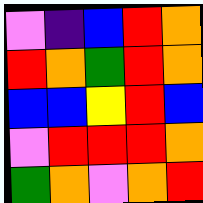[["violet", "indigo", "blue", "red", "orange"], ["red", "orange", "green", "red", "orange"], ["blue", "blue", "yellow", "red", "blue"], ["violet", "red", "red", "red", "orange"], ["green", "orange", "violet", "orange", "red"]]